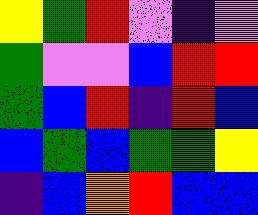[["yellow", "green", "red", "violet", "indigo", "violet"], ["green", "violet", "violet", "blue", "red", "red"], ["green", "blue", "red", "indigo", "red", "blue"], ["blue", "green", "blue", "green", "green", "yellow"], ["indigo", "blue", "orange", "red", "blue", "blue"]]